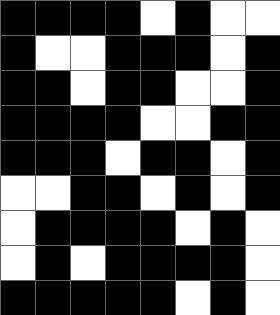[["black", "black", "black", "black", "white", "black", "white", "white"], ["black", "white", "white", "black", "black", "black", "white", "black"], ["black", "black", "white", "black", "black", "white", "white", "black"], ["black", "black", "black", "black", "white", "white", "black", "black"], ["black", "black", "black", "white", "black", "black", "white", "black"], ["white", "white", "black", "black", "white", "black", "white", "black"], ["white", "black", "black", "black", "black", "white", "black", "white"], ["white", "black", "white", "black", "black", "black", "black", "white"], ["black", "black", "black", "black", "black", "white", "black", "white"]]